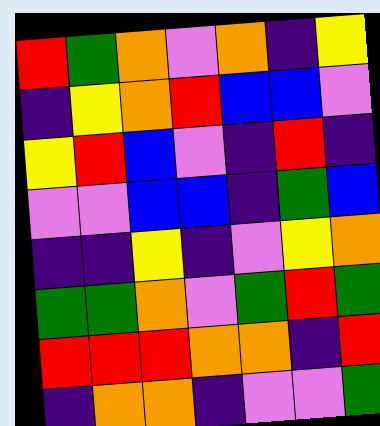[["red", "green", "orange", "violet", "orange", "indigo", "yellow"], ["indigo", "yellow", "orange", "red", "blue", "blue", "violet"], ["yellow", "red", "blue", "violet", "indigo", "red", "indigo"], ["violet", "violet", "blue", "blue", "indigo", "green", "blue"], ["indigo", "indigo", "yellow", "indigo", "violet", "yellow", "orange"], ["green", "green", "orange", "violet", "green", "red", "green"], ["red", "red", "red", "orange", "orange", "indigo", "red"], ["indigo", "orange", "orange", "indigo", "violet", "violet", "green"]]